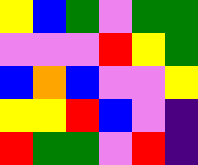[["yellow", "blue", "green", "violet", "green", "green"], ["violet", "violet", "violet", "red", "yellow", "green"], ["blue", "orange", "blue", "violet", "violet", "yellow"], ["yellow", "yellow", "red", "blue", "violet", "indigo"], ["red", "green", "green", "violet", "red", "indigo"]]